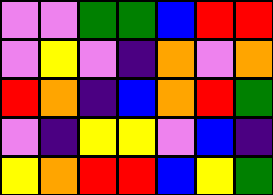[["violet", "violet", "green", "green", "blue", "red", "red"], ["violet", "yellow", "violet", "indigo", "orange", "violet", "orange"], ["red", "orange", "indigo", "blue", "orange", "red", "green"], ["violet", "indigo", "yellow", "yellow", "violet", "blue", "indigo"], ["yellow", "orange", "red", "red", "blue", "yellow", "green"]]